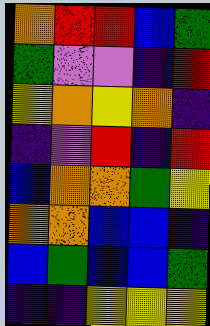[["orange", "red", "red", "blue", "green"], ["green", "violet", "violet", "indigo", "red"], ["yellow", "orange", "yellow", "orange", "indigo"], ["indigo", "violet", "red", "indigo", "red"], ["blue", "orange", "orange", "green", "yellow"], ["orange", "orange", "blue", "blue", "indigo"], ["blue", "green", "blue", "blue", "green"], ["indigo", "indigo", "yellow", "yellow", "yellow"]]